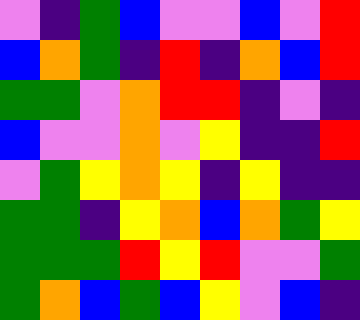[["violet", "indigo", "green", "blue", "violet", "violet", "blue", "violet", "red"], ["blue", "orange", "green", "indigo", "red", "indigo", "orange", "blue", "red"], ["green", "green", "violet", "orange", "red", "red", "indigo", "violet", "indigo"], ["blue", "violet", "violet", "orange", "violet", "yellow", "indigo", "indigo", "red"], ["violet", "green", "yellow", "orange", "yellow", "indigo", "yellow", "indigo", "indigo"], ["green", "green", "indigo", "yellow", "orange", "blue", "orange", "green", "yellow"], ["green", "green", "green", "red", "yellow", "red", "violet", "violet", "green"], ["green", "orange", "blue", "green", "blue", "yellow", "violet", "blue", "indigo"]]